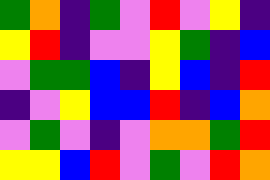[["green", "orange", "indigo", "green", "violet", "red", "violet", "yellow", "indigo"], ["yellow", "red", "indigo", "violet", "violet", "yellow", "green", "indigo", "blue"], ["violet", "green", "green", "blue", "indigo", "yellow", "blue", "indigo", "red"], ["indigo", "violet", "yellow", "blue", "blue", "red", "indigo", "blue", "orange"], ["violet", "green", "violet", "indigo", "violet", "orange", "orange", "green", "red"], ["yellow", "yellow", "blue", "red", "violet", "green", "violet", "red", "orange"]]